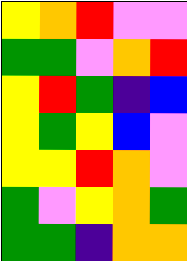[["yellow", "orange", "red", "violet", "violet"], ["green", "green", "violet", "orange", "red"], ["yellow", "red", "green", "indigo", "blue"], ["yellow", "green", "yellow", "blue", "violet"], ["yellow", "yellow", "red", "orange", "violet"], ["green", "violet", "yellow", "orange", "green"], ["green", "green", "indigo", "orange", "orange"]]